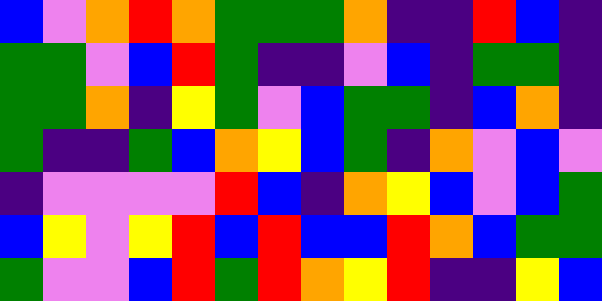[["blue", "violet", "orange", "red", "orange", "green", "green", "green", "orange", "indigo", "indigo", "red", "blue", "indigo"], ["green", "green", "violet", "blue", "red", "green", "indigo", "indigo", "violet", "blue", "indigo", "green", "green", "indigo"], ["green", "green", "orange", "indigo", "yellow", "green", "violet", "blue", "green", "green", "indigo", "blue", "orange", "indigo"], ["green", "indigo", "indigo", "green", "blue", "orange", "yellow", "blue", "green", "indigo", "orange", "violet", "blue", "violet"], ["indigo", "violet", "violet", "violet", "violet", "red", "blue", "indigo", "orange", "yellow", "blue", "violet", "blue", "green"], ["blue", "yellow", "violet", "yellow", "red", "blue", "red", "blue", "blue", "red", "orange", "blue", "green", "green"], ["green", "violet", "violet", "blue", "red", "green", "red", "orange", "yellow", "red", "indigo", "indigo", "yellow", "blue"]]